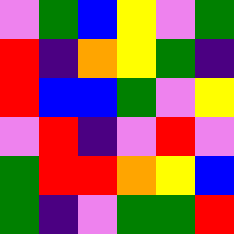[["violet", "green", "blue", "yellow", "violet", "green"], ["red", "indigo", "orange", "yellow", "green", "indigo"], ["red", "blue", "blue", "green", "violet", "yellow"], ["violet", "red", "indigo", "violet", "red", "violet"], ["green", "red", "red", "orange", "yellow", "blue"], ["green", "indigo", "violet", "green", "green", "red"]]